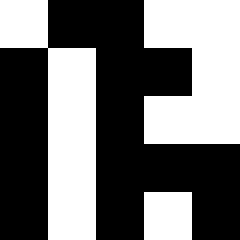[["white", "black", "black", "white", "white"], ["black", "white", "black", "black", "white"], ["black", "white", "black", "white", "white"], ["black", "white", "black", "black", "black"], ["black", "white", "black", "white", "black"]]